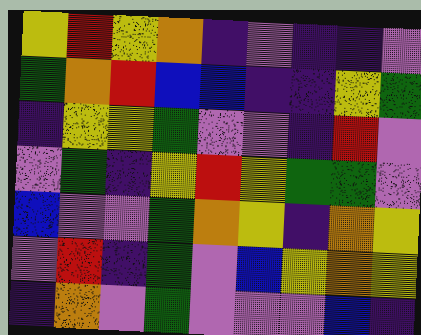[["yellow", "red", "yellow", "orange", "indigo", "violet", "indigo", "indigo", "violet"], ["green", "orange", "red", "blue", "blue", "indigo", "indigo", "yellow", "green"], ["indigo", "yellow", "yellow", "green", "violet", "violet", "indigo", "red", "violet"], ["violet", "green", "indigo", "yellow", "red", "yellow", "green", "green", "violet"], ["blue", "violet", "violet", "green", "orange", "yellow", "indigo", "orange", "yellow"], ["violet", "red", "indigo", "green", "violet", "blue", "yellow", "orange", "yellow"], ["indigo", "orange", "violet", "green", "violet", "violet", "violet", "blue", "indigo"]]